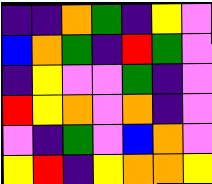[["indigo", "indigo", "orange", "green", "indigo", "yellow", "violet"], ["blue", "orange", "green", "indigo", "red", "green", "violet"], ["indigo", "yellow", "violet", "violet", "green", "indigo", "violet"], ["red", "yellow", "orange", "violet", "orange", "indigo", "violet"], ["violet", "indigo", "green", "violet", "blue", "orange", "violet"], ["yellow", "red", "indigo", "yellow", "orange", "orange", "yellow"]]